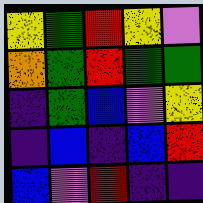[["yellow", "green", "red", "yellow", "violet"], ["orange", "green", "red", "green", "green"], ["indigo", "green", "blue", "violet", "yellow"], ["indigo", "blue", "indigo", "blue", "red"], ["blue", "violet", "red", "indigo", "indigo"]]